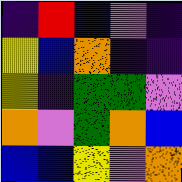[["indigo", "red", "blue", "violet", "indigo"], ["yellow", "blue", "orange", "indigo", "indigo"], ["yellow", "indigo", "green", "green", "violet"], ["orange", "violet", "green", "orange", "blue"], ["blue", "blue", "yellow", "violet", "orange"]]